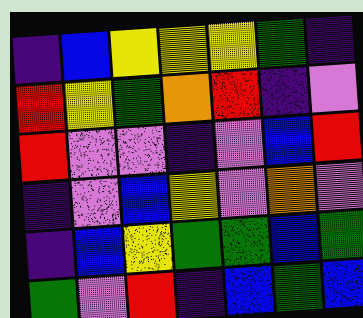[["indigo", "blue", "yellow", "yellow", "yellow", "green", "indigo"], ["red", "yellow", "green", "orange", "red", "indigo", "violet"], ["red", "violet", "violet", "indigo", "violet", "blue", "red"], ["indigo", "violet", "blue", "yellow", "violet", "orange", "violet"], ["indigo", "blue", "yellow", "green", "green", "blue", "green"], ["green", "violet", "red", "indigo", "blue", "green", "blue"]]